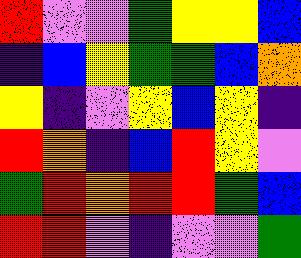[["red", "violet", "violet", "green", "yellow", "yellow", "blue"], ["indigo", "blue", "yellow", "green", "green", "blue", "orange"], ["yellow", "indigo", "violet", "yellow", "blue", "yellow", "indigo"], ["red", "orange", "indigo", "blue", "red", "yellow", "violet"], ["green", "red", "orange", "red", "red", "green", "blue"], ["red", "red", "violet", "indigo", "violet", "violet", "green"]]